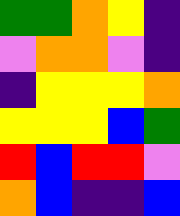[["green", "green", "orange", "yellow", "indigo"], ["violet", "orange", "orange", "violet", "indigo"], ["indigo", "yellow", "yellow", "yellow", "orange"], ["yellow", "yellow", "yellow", "blue", "green"], ["red", "blue", "red", "red", "violet"], ["orange", "blue", "indigo", "indigo", "blue"]]